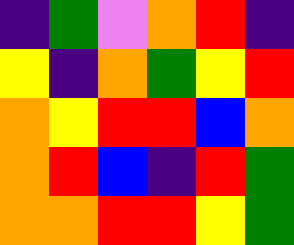[["indigo", "green", "violet", "orange", "red", "indigo"], ["yellow", "indigo", "orange", "green", "yellow", "red"], ["orange", "yellow", "red", "red", "blue", "orange"], ["orange", "red", "blue", "indigo", "red", "green"], ["orange", "orange", "red", "red", "yellow", "green"]]